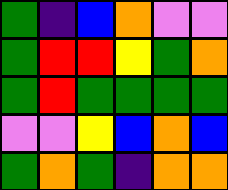[["green", "indigo", "blue", "orange", "violet", "violet"], ["green", "red", "red", "yellow", "green", "orange"], ["green", "red", "green", "green", "green", "green"], ["violet", "violet", "yellow", "blue", "orange", "blue"], ["green", "orange", "green", "indigo", "orange", "orange"]]